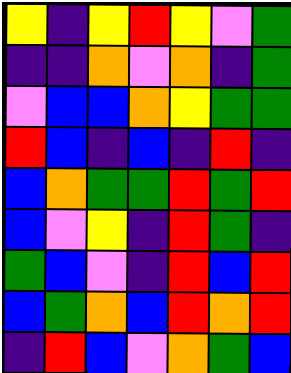[["yellow", "indigo", "yellow", "red", "yellow", "violet", "green"], ["indigo", "indigo", "orange", "violet", "orange", "indigo", "green"], ["violet", "blue", "blue", "orange", "yellow", "green", "green"], ["red", "blue", "indigo", "blue", "indigo", "red", "indigo"], ["blue", "orange", "green", "green", "red", "green", "red"], ["blue", "violet", "yellow", "indigo", "red", "green", "indigo"], ["green", "blue", "violet", "indigo", "red", "blue", "red"], ["blue", "green", "orange", "blue", "red", "orange", "red"], ["indigo", "red", "blue", "violet", "orange", "green", "blue"]]